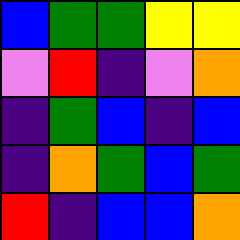[["blue", "green", "green", "yellow", "yellow"], ["violet", "red", "indigo", "violet", "orange"], ["indigo", "green", "blue", "indigo", "blue"], ["indigo", "orange", "green", "blue", "green"], ["red", "indigo", "blue", "blue", "orange"]]